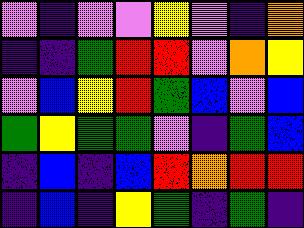[["violet", "indigo", "violet", "violet", "yellow", "violet", "indigo", "orange"], ["indigo", "indigo", "green", "red", "red", "violet", "orange", "yellow"], ["violet", "blue", "yellow", "red", "green", "blue", "violet", "blue"], ["green", "yellow", "green", "green", "violet", "indigo", "green", "blue"], ["indigo", "blue", "indigo", "blue", "red", "orange", "red", "red"], ["indigo", "blue", "indigo", "yellow", "green", "indigo", "green", "indigo"]]